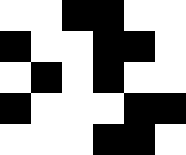[["white", "white", "black", "black", "white", "white"], ["black", "white", "white", "black", "black", "white"], ["white", "black", "white", "black", "white", "white"], ["black", "white", "white", "white", "black", "black"], ["white", "white", "white", "black", "black", "white"]]